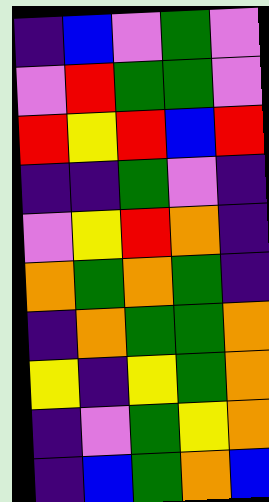[["indigo", "blue", "violet", "green", "violet"], ["violet", "red", "green", "green", "violet"], ["red", "yellow", "red", "blue", "red"], ["indigo", "indigo", "green", "violet", "indigo"], ["violet", "yellow", "red", "orange", "indigo"], ["orange", "green", "orange", "green", "indigo"], ["indigo", "orange", "green", "green", "orange"], ["yellow", "indigo", "yellow", "green", "orange"], ["indigo", "violet", "green", "yellow", "orange"], ["indigo", "blue", "green", "orange", "blue"]]